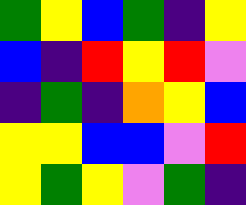[["green", "yellow", "blue", "green", "indigo", "yellow"], ["blue", "indigo", "red", "yellow", "red", "violet"], ["indigo", "green", "indigo", "orange", "yellow", "blue"], ["yellow", "yellow", "blue", "blue", "violet", "red"], ["yellow", "green", "yellow", "violet", "green", "indigo"]]